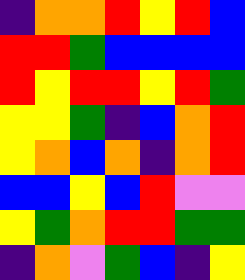[["indigo", "orange", "orange", "red", "yellow", "red", "blue"], ["red", "red", "green", "blue", "blue", "blue", "blue"], ["red", "yellow", "red", "red", "yellow", "red", "green"], ["yellow", "yellow", "green", "indigo", "blue", "orange", "red"], ["yellow", "orange", "blue", "orange", "indigo", "orange", "red"], ["blue", "blue", "yellow", "blue", "red", "violet", "violet"], ["yellow", "green", "orange", "red", "red", "green", "green"], ["indigo", "orange", "violet", "green", "blue", "indigo", "yellow"]]